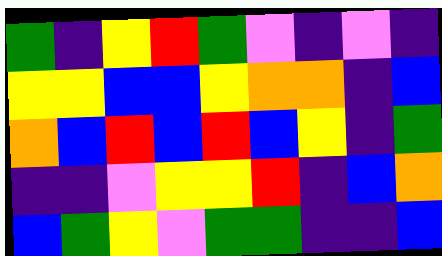[["green", "indigo", "yellow", "red", "green", "violet", "indigo", "violet", "indigo"], ["yellow", "yellow", "blue", "blue", "yellow", "orange", "orange", "indigo", "blue"], ["orange", "blue", "red", "blue", "red", "blue", "yellow", "indigo", "green"], ["indigo", "indigo", "violet", "yellow", "yellow", "red", "indigo", "blue", "orange"], ["blue", "green", "yellow", "violet", "green", "green", "indigo", "indigo", "blue"]]